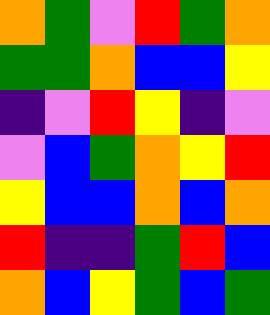[["orange", "green", "violet", "red", "green", "orange"], ["green", "green", "orange", "blue", "blue", "yellow"], ["indigo", "violet", "red", "yellow", "indigo", "violet"], ["violet", "blue", "green", "orange", "yellow", "red"], ["yellow", "blue", "blue", "orange", "blue", "orange"], ["red", "indigo", "indigo", "green", "red", "blue"], ["orange", "blue", "yellow", "green", "blue", "green"]]